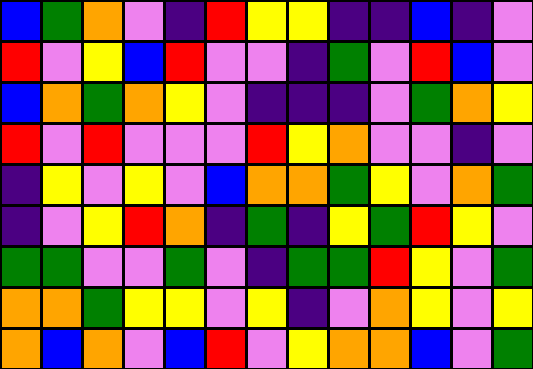[["blue", "green", "orange", "violet", "indigo", "red", "yellow", "yellow", "indigo", "indigo", "blue", "indigo", "violet"], ["red", "violet", "yellow", "blue", "red", "violet", "violet", "indigo", "green", "violet", "red", "blue", "violet"], ["blue", "orange", "green", "orange", "yellow", "violet", "indigo", "indigo", "indigo", "violet", "green", "orange", "yellow"], ["red", "violet", "red", "violet", "violet", "violet", "red", "yellow", "orange", "violet", "violet", "indigo", "violet"], ["indigo", "yellow", "violet", "yellow", "violet", "blue", "orange", "orange", "green", "yellow", "violet", "orange", "green"], ["indigo", "violet", "yellow", "red", "orange", "indigo", "green", "indigo", "yellow", "green", "red", "yellow", "violet"], ["green", "green", "violet", "violet", "green", "violet", "indigo", "green", "green", "red", "yellow", "violet", "green"], ["orange", "orange", "green", "yellow", "yellow", "violet", "yellow", "indigo", "violet", "orange", "yellow", "violet", "yellow"], ["orange", "blue", "orange", "violet", "blue", "red", "violet", "yellow", "orange", "orange", "blue", "violet", "green"]]